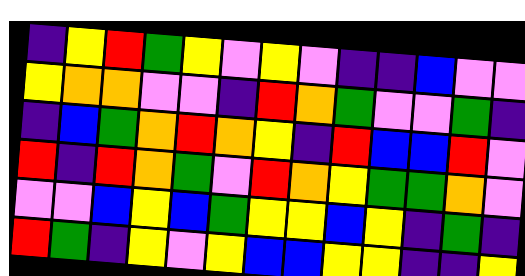[["indigo", "yellow", "red", "green", "yellow", "violet", "yellow", "violet", "indigo", "indigo", "blue", "violet", "violet"], ["yellow", "orange", "orange", "violet", "violet", "indigo", "red", "orange", "green", "violet", "violet", "green", "indigo"], ["indigo", "blue", "green", "orange", "red", "orange", "yellow", "indigo", "red", "blue", "blue", "red", "violet"], ["red", "indigo", "red", "orange", "green", "violet", "red", "orange", "yellow", "green", "green", "orange", "violet"], ["violet", "violet", "blue", "yellow", "blue", "green", "yellow", "yellow", "blue", "yellow", "indigo", "green", "indigo"], ["red", "green", "indigo", "yellow", "violet", "yellow", "blue", "blue", "yellow", "yellow", "indigo", "indigo", "yellow"]]